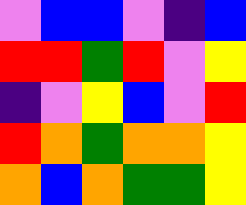[["violet", "blue", "blue", "violet", "indigo", "blue"], ["red", "red", "green", "red", "violet", "yellow"], ["indigo", "violet", "yellow", "blue", "violet", "red"], ["red", "orange", "green", "orange", "orange", "yellow"], ["orange", "blue", "orange", "green", "green", "yellow"]]